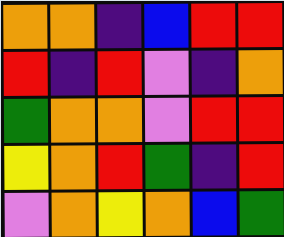[["orange", "orange", "indigo", "blue", "red", "red"], ["red", "indigo", "red", "violet", "indigo", "orange"], ["green", "orange", "orange", "violet", "red", "red"], ["yellow", "orange", "red", "green", "indigo", "red"], ["violet", "orange", "yellow", "orange", "blue", "green"]]